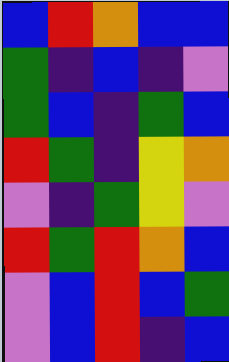[["blue", "red", "orange", "blue", "blue"], ["green", "indigo", "blue", "indigo", "violet"], ["green", "blue", "indigo", "green", "blue"], ["red", "green", "indigo", "yellow", "orange"], ["violet", "indigo", "green", "yellow", "violet"], ["red", "green", "red", "orange", "blue"], ["violet", "blue", "red", "blue", "green"], ["violet", "blue", "red", "indigo", "blue"]]